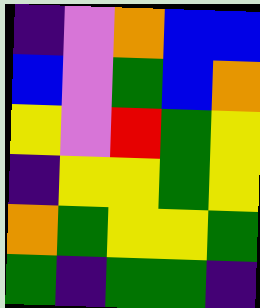[["indigo", "violet", "orange", "blue", "blue"], ["blue", "violet", "green", "blue", "orange"], ["yellow", "violet", "red", "green", "yellow"], ["indigo", "yellow", "yellow", "green", "yellow"], ["orange", "green", "yellow", "yellow", "green"], ["green", "indigo", "green", "green", "indigo"]]